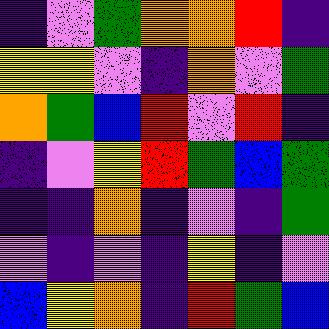[["indigo", "violet", "green", "orange", "orange", "red", "indigo"], ["yellow", "yellow", "violet", "indigo", "orange", "violet", "green"], ["orange", "green", "blue", "red", "violet", "red", "indigo"], ["indigo", "violet", "yellow", "red", "green", "blue", "green"], ["indigo", "indigo", "orange", "indigo", "violet", "indigo", "green"], ["violet", "indigo", "violet", "indigo", "yellow", "indigo", "violet"], ["blue", "yellow", "orange", "indigo", "red", "green", "blue"]]